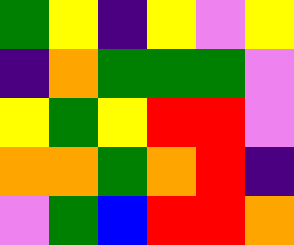[["green", "yellow", "indigo", "yellow", "violet", "yellow"], ["indigo", "orange", "green", "green", "green", "violet"], ["yellow", "green", "yellow", "red", "red", "violet"], ["orange", "orange", "green", "orange", "red", "indigo"], ["violet", "green", "blue", "red", "red", "orange"]]